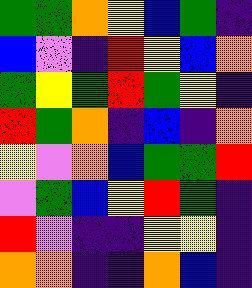[["green", "green", "orange", "yellow", "blue", "green", "indigo"], ["blue", "violet", "indigo", "red", "yellow", "blue", "orange"], ["green", "yellow", "green", "red", "green", "yellow", "indigo"], ["red", "green", "orange", "indigo", "blue", "indigo", "orange"], ["yellow", "violet", "orange", "blue", "green", "green", "red"], ["violet", "green", "blue", "yellow", "red", "green", "indigo"], ["red", "violet", "indigo", "indigo", "yellow", "yellow", "indigo"], ["orange", "orange", "indigo", "indigo", "orange", "blue", "indigo"]]